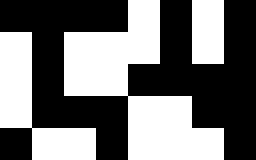[["black", "black", "black", "black", "white", "black", "white", "black"], ["white", "black", "white", "white", "white", "black", "white", "black"], ["white", "black", "white", "white", "black", "black", "black", "black"], ["white", "black", "black", "black", "white", "white", "black", "black"], ["black", "white", "white", "black", "white", "white", "white", "black"]]